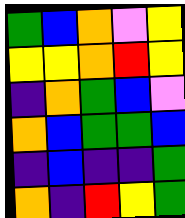[["green", "blue", "orange", "violet", "yellow"], ["yellow", "yellow", "orange", "red", "yellow"], ["indigo", "orange", "green", "blue", "violet"], ["orange", "blue", "green", "green", "blue"], ["indigo", "blue", "indigo", "indigo", "green"], ["orange", "indigo", "red", "yellow", "green"]]